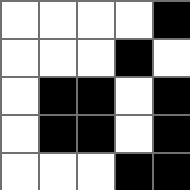[["white", "white", "white", "white", "black"], ["white", "white", "white", "black", "white"], ["white", "black", "black", "white", "black"], ["white", "black", "black", "white", "black"], ["white", "white", "white", "black", "black"]]